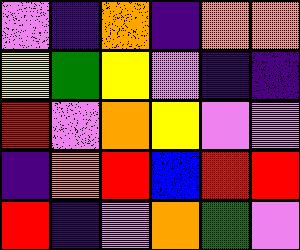[["violet", "indigo", "orange", "indigo", "orange", "orange"], ["yellow", "green", "yellow", "violet", "indigo", "indigo"], ["red", "violet", "orange", "yellow", "violet", "violet"], ["indigo", "orange", "red", "blue", "red", "red"], ["red", "indigo", "violet", "orange", "green", "violet"]]